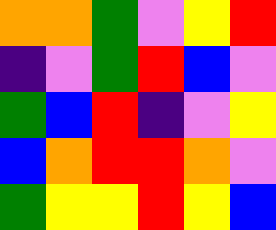[["orange", "orange", "green", "violet", "yellow", "red"], ["indigo", "violet", "green", "red", "blue", "violet"], ["green", "blue", "red", "indigo", "violet", "yellow"], ["blue", "orange", "red", "red", "orange", "violet"], ["green", "yellow", "yellow", "red", "yellow", "blue"]]